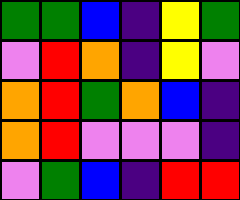[["green", "green", "blue", "indigo", "yellow", "green"], ["violet", "red", "orange", "indigo", "yellow", "violet"], ["orange", "red", "green", "orange", "blue", "indigo"], ["orange", "red", "violet", "violet", "violet", "indigo"], ["violet", "green", "blue", "indigo", "red", "red"]]